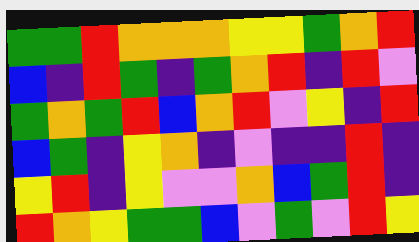[["green", "green", "red", "orange", "orange", "orange", "yellow", "yellow", "green", "orange", "red"], ["blue", "indigo", "red", "green", "indigo", "green", "orange", "red", "indigo", "red", "violet"], ["green", "orange", "green", "red", "blue", "orange", "red", "violet", "yellow", "indigo", "red"], ["blue", "green", "indigo", "yellow", "orange", "indigo", "violet", "indigo", "indigo", "red", "indigo"], ["yellow", "red", "indigo", "yellow", "violet", "violet", "orange", "blue", "green", "red", "indigo"], ["red", "orange", "yellow", "green", "green", "blue", "violet", "green", "violet", "red", "yellow"]]